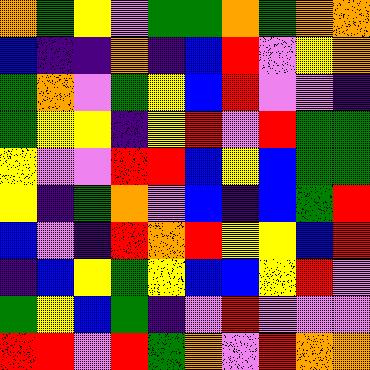[["orange", "green", "yellow", "violet", "green", "green", "orange", "green", "orange", "orange"], ["blue", "indigo", "indigo", "orange", "indigo", "blue", "red", "violet", "yellow", "orange"], ["green", "orange", "violet", "green", "yellow", "blue", "red", "violet", "violet", "indigo"], ["green", "yellow", "yellow", "indigo", "yellow", "red", "violet", "red", "green", "green"], ["yellow", "violet", "violet", "red", "red", "blue", "yellow", "blue", "green", "green"], ["yellow", "indigo", "green", "orange", "violet", "blue", "indigo", "blue", "green", "red"], ["blue", "violet", "indigo", "red", "orange", "red", "yellow", "yellow", "blue", "red"], ["indigo", "blue", "yellow", "green", "yellow", "blue", "blue", "yellow", "red", "violet"], ["green", "yellow", "blue", "green", "indigo", "violet", "red", "violet", "violet", "violet"], ["red", "red", "violet", "red", "green", "orange", "violet", "red", "orange", "orange"]]